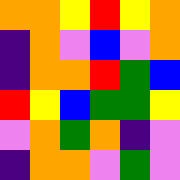[["orange", "orange", "yellow", "red", "yellow", "orange"], ["indigo", "orange", "violet", "blue", "violet", "orange"], ["indigo", "orange", "orange", "red", "green", "blue"], ["red", "yellow", "blue", "green", "green", "yellow"], ["violet", "orange", "green", "orange", "indigo", "violet"], ["indigo", "orange", "orange", "violet", "green", "violet"]]